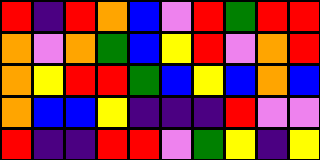[["red", "indigo", "red", "orange", "blue", "violet", "red", "green", "red", "red"], ["orange", "violet", "orange", "green", "blue", "yellow", "red", "violet", "orange", "red"], ["orange", "yellow", "red", "red", "green", "blue", "yellow", "blue", "orange", "blue"], ["orange", "blue", "blue", "yellow", "indigo", "indigo", "indigo", "red", "violet", "violet"], ["red", "indigo", "indigo", "red", "red", "violet", "green", "yellow", "indigo", "yellow"]]